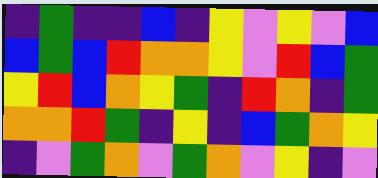[["indigo", "green", "indigo", "indigo", "blue", "indigo", "yellow", "violet", "yellow", "violet", "blue"], ["blue", "green", "blue", "red", "orange", "orange", "yellow", "violet", "red", "blue", "green"], ["yellow", "red", "blue", "orange", "yellow", "green", "indigo", "red", "orange", "indigo", "green"], ["orange", "orange", "red", "green", "indigo", "yellow", "indigo", "blue", "green", "orange", "yellow"], ["indigo", "violet", "green", "orange", "violet", "green", "orange", "violet", "yellow", "indigo", "violet"]]